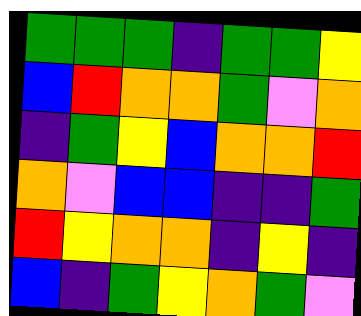[["green", "green", "green", "indigo", "green", "green", "yellow"], ["blue", "red", "orange", "orange", "green", "violet", "orange"], ["indigo", "green", "yellow", "blue", "orange", "orange", "red"], ["orange", "violet", "blue", "blue", "indigo", "indigo", "green"], ["red", "yellow", "orange", "orange", "indigo", "yellow", "indigo"], ["blue", "indigo", "green", "yellow", "orange", "green", "violet"]]